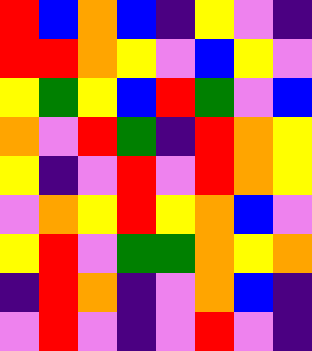[["red", "blue", "orange", "blue", "indigo", "yellow", "violet", "indigo"], ["red", "red", "orange", "yellow", "violet", "blue", "yellow", "violet"], ["yellow", "green", "yellow", "blue", "red", "green", "violet", "blue"], ["orange", "violet", "red", "green", "indigo", "red", "orange", "yellow"], ["yellow", "indigo", "violet", "red", "violet", "red", "orange", "yellow"], ["violet", "orange", "yellow", "red", "yellow", "orange", "blue", "violet"], ["yellow", "red", "violet", "green", "green", "orange", "yellow", "orange"], ["indigo", "red", "orange", "indigo", "violet", "orange", "blue", "indigo"], ["violet", "red", "violet", "indigo", "violet", "red", "violet", "indigo"]]